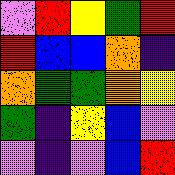[["violet", "red", "yellow", "green", "red"], ["red", "blue", "blue", "orange", "indigo"], ["orange", "green", "green", "orange", "yellow"], ["green", "indigo", "yellow", "blue", "violet"], ["violet", "indigo", "violet", "blue", "red"]]